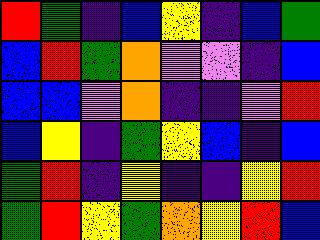[["red", "green", "indigo", "blue", "yellow", "indigo", "blue", "green"], ["blue", "red", "green", "orange", "violet", "violet", "indigo", "blue"], ["blue", "blue", "violet", "orange", "indigo", "indigo", "violet", "red"], ["blue", "yellow", "indigo", "green", "yellow", "blue", "indigo", "blue"], ["green", "red", "indigo", "yellow", "indigo", "indigo", "yellow", "red"], ["green", "red", "yellow", "green", "orange", "yellow", "red", "blue"]]